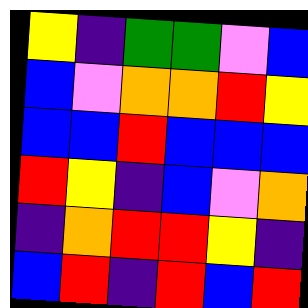[["yellow", "indigo", "green", "green", "violet", "blue"], ["blue", "violet", "orange", "orange", "red", "yellow"], ["blue", "blue", "red", "blue", "blue", "blue"], ["red", "yellow", "indigo", "blue", "violet", "orange"], ["indigo", "orange", "red", "red", "yellow", "indigo"], ["blue", "red", "indigo", "red", "blue", "red"]]